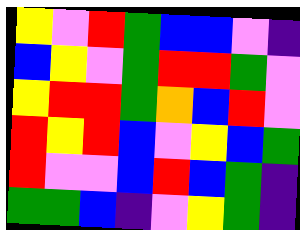[["yellow", "violet", "red", "green", "blue", "blue", "violet", "indigo"], ["blue", "yellow", "violet", "green", "red", "red", "green", "violet"], ["yellow", "red", "red", "green", "orange", "blue", "red", "violet"], ["red", "yellow", "red", "blue", "violet", "yellow", "blue", "green"], ["red", "violet", "violet", "blue", "red", "blue", "green", "indigo"], ["green", "green", "blue", "indigo", "violet", "yellow", "green", "indigo"]]